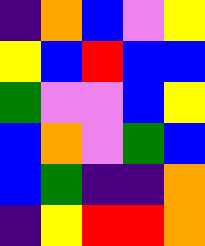[["indigo", "orange", "blue", "violet", "yellow"], ["yellow", "blue", "red", "blue", "blue"], ["green", "violet", "violet", "blue", "yellow"], ["blue", "orange", "violet", "green", "blue"], ["blue", "green", "indigo", "indigo", "orange"], ["indigo", "yellow", "red", "red", "orange"]]